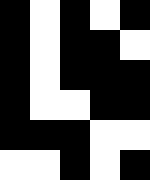[["black", "white", "black", "white", "black"], ["black", "white", "black", "black", "white"], ["black", "white", "black", "black", "black"], ["black", "white", "white", "black", "black"], ["black", "black", "black", "white", "white"], ["white", "white", "black", "white", "black"]]